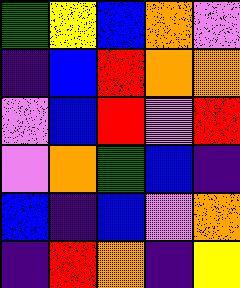[["green", "yellow", "blue", "orange", "violet"], ["indigo", "blue", "red", "orange", "orange"], ["violet", "blue", "red", "violet", "red"], ["violet", "orange", "green", "blue", "indigo"], ["blue", "indigo", "blue", "violet", "orange"], ["indigo", "red", "orange", "indigo", "yellow"]]